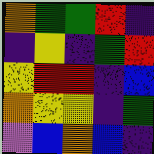[["orange", "green", "green", "red", "indigo"], ["indigo", "yellow", "indigo", "green", "red"], ["yellow", "red", "red", "indigo", "blue"], ["orange", "yellow", "yellow", "indigo", "green"], ["violet", "blue", "orange", "blue", "indigo"]]